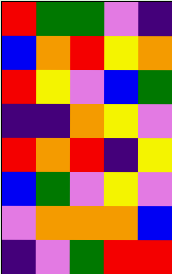[["red", "green", "green", "violet", "indigo"], ["blue", "orange", "red", "yellow", "orange"], ["red", "yellow", "violet", "blue", "green"], ["indigo", "indigo", "orange", "yellow", "violet"], ["red", "orange", "red", "indigo", "yellow"], ["blue", "green", "violet", "yellow", "violet"], ["violet", "orange", "orange", "orange", "blue"], ["indigo", "violet", "green", "red", "red"]]